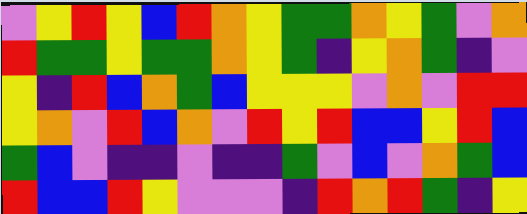[["violet", "yellow", "red", "yellow", "blue", "red", "orange", "yellow", "green", "green", "orange", "yellow", "green", "violet", "orange"], ["red", "green", "green", "yellow", "green", "green", "orange", "yellow", "green", "indigo", "yellow", "orange", "green", "indigo", "violet"], ["yellow", "indigo", "red", "blue", "orange", "green", "blue", "yellow", "yellow", "yellow", "violet", "orange", "violet", "red", "red"], ["yellow", "orange", "violet", "red", "blue", "orange", "violet", "red", "yellow", "red", "blue", "blue", "yellow", "red", "blue"], ["green", "blue", "violet", "indigo", "indigo", "violet", "indigo", "indigo", "green", "violet", "blue", "violet", "orange", "green", "blue"], ["red", "blue", "blue", "red", "yellow", "violet", "violet", "violet", "indigo", "red", "orange", "red", "green", "indigo", "yellow"]]